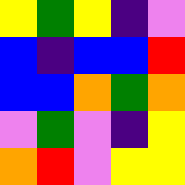[["yellow", "green", "yellow", "indigo", "violet"], ["blue", "indigo", "blue", "blue", "red"], ["blue", "blue", "orange", "green", "orange"], ["violet", "green", "violet", "indigo", "yellow"], ["orange", "red", "violet", "yellow", "yellow"]]